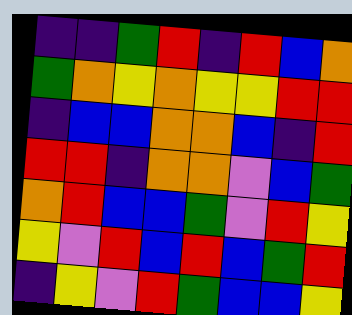[["indigo", "indigo", "green", "red", "indigo", "red", "blue", "orange"], ["green", "orange", "yellow", "orange", "yellow", "yellow", "red", "red"], ["indigo", "blue", "blue", "orange", "orange", "blue", "indigo", "red"], ["red", "red", "indigo", "orange", "orange", "violet", "blue", "green"], ["orange", "red", "blue", "blue", "green", "violet", "red", "yellow"], ["yellow", "violet", "red", "blue", "red", "blue", "green", "red"], ["indigo", "yellow", "violet", "red", "green", "blue", "blue", "yellow"]]